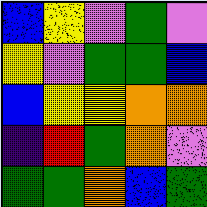[["blue", "yellow", "violet", "green", "violet"], ["yellow", "violet", "green", "green", "blue"], ["blue", "yellow", "yellow", "orange", "orange"], ["indigo", "red", "green", "orange", "violet"], ["green", "green", "orange", "blue", "green"]]